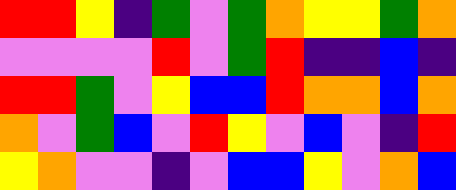[["red", "red", "yellow", "indigo", "green", "violet", "green", "orange", "yellow", "yellow", "green", "orange"], ["violet", "violet", "violet", "violet", "red", "violet", "green", "red", "indigo", "indigo", "blue", "indigo"], ["red", "red", "green", "violet", "yellow", "blue", "blue", "red", "orange", "orange", "blue", "orange"], ["orange", "violet", "green", "blue", "violet", "red", "yellow", "violet", "blue", "violet", "indigo", "red"], ["yellow", "orange", "violet", "violet", "indigo", "violet", "blue", "blue", "yellow", "violet", "orange", "blue"]]